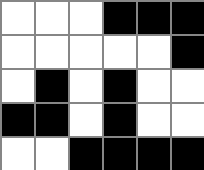[["white", "white", "white", "black", "black", "black"], ["white", "white", "white", "white", "white", "black"], ["white", "black", "white", "black", "white", "white"], ["black", "black", "white", "black", "white", "white"], ["white", "white", "black", "black", "black", "black"]]